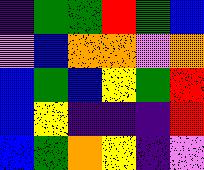[["indigo", "green", "green", "red", "green", "blue"], ["violet", "blue", "orange", "orange", "violet", "orange"], ["blue", "green", "blue", "yellow", "green", "red"], ["blue", "yellow", "indigo", "indigo", "indigo", "red"], ["blue", "green", "orange", "yellow", "indigo", "violet"]]